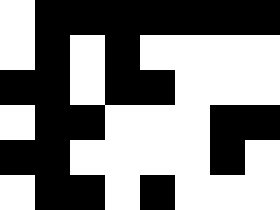[["white", "black", "black", "black", "black", "black", "black", "black"], ["white", "black", "white", "black", "white", "white", "white", "white"], ["black", "black", "white", "black", "black", "white", "white", "white"], ["white", "black", "black", "white", "white", "white", "black", "black"], ["black", "black", "white", "white", "white", "white", "black", "white"], ["white", "black", "black", "white", "black", "white", "white", "white"]]